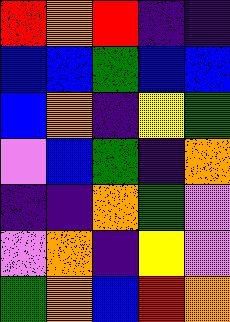[["red", "orange", "red", "indigo", "indigo"], ["blue", "blue", "green", "blue", "blue"], ["blue", "orange", "indigo", "yellow", "green"], ["violet", "blue", "green", "indigo", "orange"], ["indigo", "indigo", "orange", "green", "violet"], ["violet", "orange", "indigo", "yellow", "violet"], ["green", "orange", "blue", "red", "orange"]]